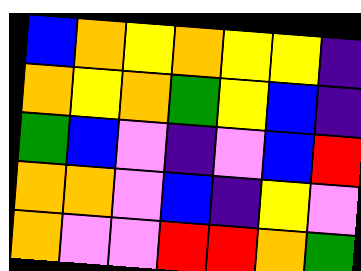[["blue", "orange", "yellow", "orange", "yellow", "yellow", "indigo"], ["orange", "yellow", "orange", "green", "yellow", "blue", "indigo"], ["green", "blue", "violet", "indigo", "violet", "blue", "red"], ["orange", "orange", "violet", "blue", "indigo", "yellow", "violet"], ["orange", "violet", "violet", "red", "red", "orange", "green"]]